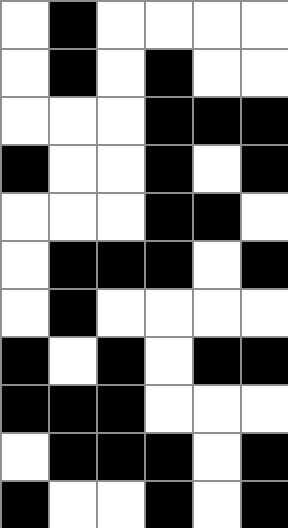[["white", "black", "white", "white", "white", "white"], ["white", "black", "white", "black", "white", "white"], ["white", "white", "white", "black", "black", "black"], ["black", "white", "white", "black", "white", "black"], ["white", "white", "white", "black", "black", "white"], ["white", "black", "black", "black", "white", "black"], ["white", "black", "white", "white", "white", "white"], ["black", "white", "black", "white", "black", "black"], ["black", "black", "black", "white", "white", "white"], ["white", "black", "black", "black", "white", "black"], ["black", "white", "white", "black", "white", "black"]]